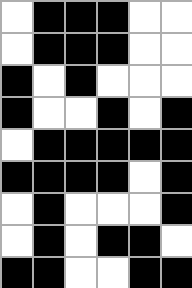[["white", "black", "black", "black", "white", "white"], ["white", "black", "black", "black", "white", "white"], ["black", "white", "black", "white", "white", "white"], ["black", "white", "white", "black", "white", "black"], ["white", "black", "black", "black", "black", "black"], ["black", "black", "black", "black", "white", "black"], ["white", "black", "white", "white", "white", "black"], ["white", "black", "white", "black", "black", "white"], ["black", "black", "white", "white", "black", "black"]]